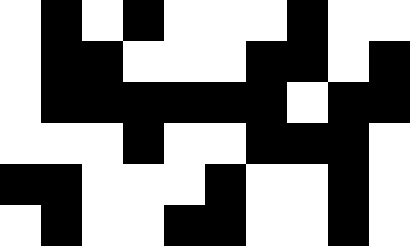[["white", "black", "white", "black", "white", "white", "white", "black", "white", "white"], ["white", "black", "black", "white", "white", "white", "black", "black", "white", "black"], ["white", "black", "black", "black", "black", "black", "black", "white", "black", "black"], ["white", "white", "white", "black", "white", "white", "black", "black", "black", "white"], ["black", "black", "white", "white", "white", "black", "white", "white", "black", "white"], ["white", "black", "white", "white", "black", "black", "white", "white", "black", "white"]]